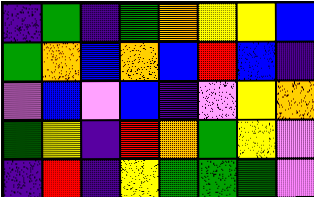[["indigo", "green", "indigo", "green", "orange", "yellow", "yellow", "blue"], ["green", "orange", "blue", "orange", "blue", "red", "blue", "indigo"], ["violet", "blue", "violet", "blue", "indigo", "violet", "yellow", "orange"], ["green", "yellow", "indigo", "red", "orange", "green", "yellow", "violet"], ["indigo", "red", "indigo", "yellow", "green", "green", "green", "violet"]]